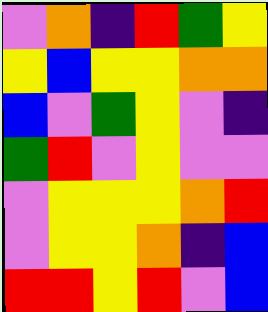[["violet", "orange", "indigo", "red", "green", "yellow"], ["yellow", "blue", "yellow", "yellow", "orange", "orange"], ["blue", "violet", "green", "yellow", "violet", "indigo"], ["green", "red", "violet", "yellow", "violet", "violet"], ["violet", "yellow", "yellow", "yellow", "orange", "red"], ["violet", "yellow", "yellow", "orange", "indigo", "blue"], ["red", "red", "yellow", "red", "violet", "blue"]]